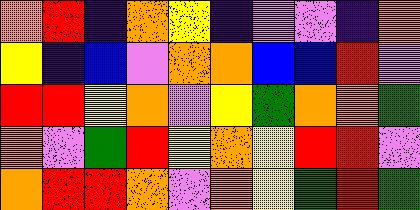[["orange", "red", "indigo", "orange", "yellow", "indigo", "violet", "violet", "indigo", "orange"], ["yellow", "indigo", "blue", "violet", "orange", "orange", "blue", "blue", "red", "violet"], ["red", "red", "yellow", "orange", "violet", "yellow", "green", "orange", "orange", "green"], ["orange", "violet", "green", "red", "yellow", "orange", "yellow", "red", "red", "violet"], ["orange", "red", "red", "orange", "violet", "orange", "yellow", "green", "red", "green"]]